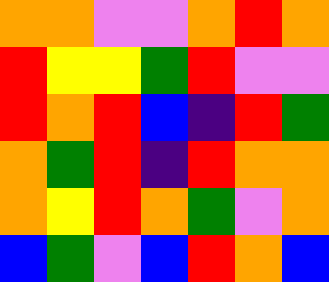[["orange", "orange", "violet", "violet", "orange", "red", "orange"], ["red", "yellow", "yellow", "green", "red", "violet", "violet"], ["red", "orange", "red", "blue", "indigo", "red", "green"], ["orange", "green", "red", "indigo", "red", "orange", "orange"], ["orange", "yellow", "red", "orange", "green", "violet", "orange"], ["blue", "green", "violet", "blue", "red", "orange", "blue"]]